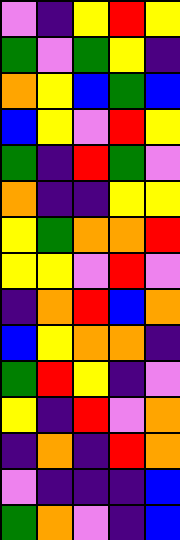[["violet", "indigo", "yellow", "red", "yellow"], ["green", "violet", "green", "yellow", "indigo"], ["orange", "yellow", "blue", "green", "blue"], ["blue", "yellow", "violet", "red", "yellow"], ["green", "indigo", "red", "green", "violet"], ["orange", "indigo", "indigo", "yellow", "yellow"], ["yellow", "green", "orange", "orange", "red"], ["yellow", "yellow", "violet", "red", "violet"], ["indigo", "orange", "red", "blue", "orange"], ["blue", "yellow", "orange", "orange", "indigo"], ["green", "red", "yellow", "indigo", "violet"], ["yellow", "indigo", "red", "violet", "orange"], ["indigo", "orange", "indigo", "red", "orange"], ["violet", "indigo", "indigo", "indigo", "blue"], ["green", "orange", "violet", "indigo", "blue"]]